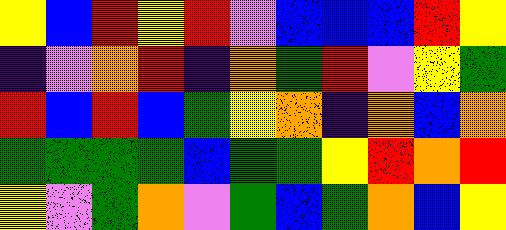[["yellow", "blue", "red", "yellow", "red", "violet", "blue", "blue", "blue", "red", "yellow"], ["indigo", "violet", "orange", "red", "indigo", "orange", "green", "red", "violet", "yellow", "green"], ["red", "blue", "red", "blue", "green", "yellow", "orange", "indigo", "orange", "blue", "orange"], ["green", "green", "green", "green", "blue", "green", "green", "yellow", "red", "orange", "red"], ["yellow", "violet", "green", "orange", "violet", "green", "blue", "green", "orange", "blue", "yellow"]]